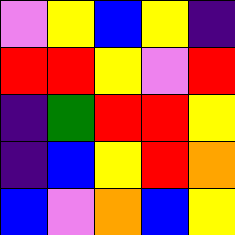[["violet", "yellow", "blue", "yellow", "indigo"], ["red", "red", "yellow", "violet", "red"], ["indigo", "green", "red", "red", "yellow"], ["indigo", "blue", "yellow", "red", "orange"], ["blue", "violet", "orange", "blue", "yellow"]]